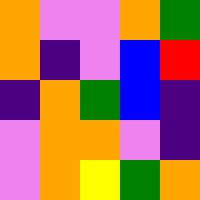[["orange", "violet", "violet", "orange", "green"], ["orange", "indigo", "violet", "blue", "red"], ["indigo", "orange", "green", "blue", "indigo"], ["violet", "orange", "orange", "violet", "indigo"], ["violet", "orange", "yellow", "green", "orange"]]